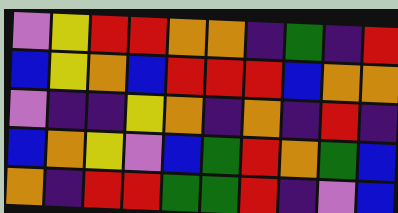[["violet", "yellow", "red", "red", "orange", "orange", "indigo", "green", "indigo", "red"], ["blue", "yellow", "orange", "blue", "red", "red", "red", "blue", "orange", "orange"], ["violet", "indigo", "indigo", "yellow", "orange", "indigo", "orange", "indigo", "red", "indigo"], ["blue", "orange", "yellow", "violet", "blue", "green", "red", "orange", "green", "blue"], ["orange", "indigo", "red", "red", "green", "green", "red", "indigo", "violet", "blue"]]